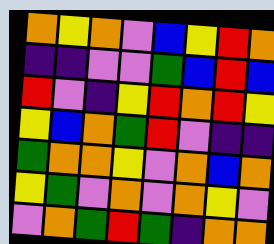[["orange", "yellow", "orange", "violet", "blue", "yellow", "red", "orange"], ["indigo", "indigo", "violet", "violet", "green", "blue", "red", "blue"], ["red", "violet", "indigo", "yellow", "red", "orange", "red", "yellow"], ["yellow", "blue", "orange", "green", "red", "violet", "indigo", "indigo"], ["green", "orange", "orange", "yellow", "violet", "orange", "blue", "orange"], ["yellow", "green", "violet", "orange", "violet", "orange", "yellow", "violet"], ["violet", "orange", "green", "red", "green", "indigo", "orange", "orange"]]